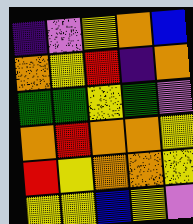[["indigo", "violet", "yellow", "orange", "blue"], ["orange", "yellow", "red", "indigo", "orange"], ["green", "green", "yellow", "green", "violet"], ["orange", "red", "orange", "orange", "yellow"], ["red", "yellow", "orange", "orange", "yellow"], ["yellow", "yellow", "blue", "yellow", "violet"]]